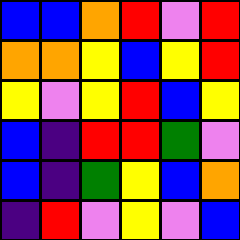[["blue", "blue", "orange", "red", "violet", "red"], ["orange", "orange", "yellow", "blue", "yellow", "red"], ["yellow", "violet", "yellow", "red", "blue", "yellow"], ["blue", "indigo", "red", "red", "green", "violet"], ["blue", "indigo", "green", "yellow", "blue", "orange"], ["indigo", "red", "violet", "yellow", "violet", "blue"]]